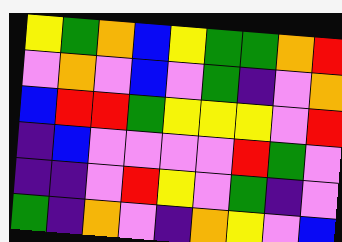[["yellow", "green", "orange", "blue", "yellow", "green", "green", "orange", "red"], ["violet", "orange", "violet", "blue", "violet", "green", "indigo", "violet", "orange"], ["blue", "red", "red", "green", "yellow", "yellow", "yellow", "violet", "red"], ["indigo", "blue", "violet", "violet", "violet", "violet", "red", "green", "violet"], ["indigo", "indigo", "violet", "red", "yellow", "violet", "green", "indigo", "violet"], ["green", "indigo", "orange", "violet", "indigo", "orange", "yellow", "violet", "blue"]]